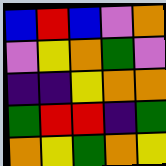[["blue", "red", "blue", "violet", "orange"], ["violet", "yellow", "orange", "green", "violet"], ["indigo", "indigo", "yellow", "orange", "orange"], ["green", "red", "red", "indigo", "green"], ["orange", "yellow", "green", "orange", "yellow"]]